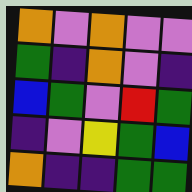[["orange", "violet", "orange", "violet", "violet"], ["green", "indigo", "orange", "violet", "indigo"], ["blue", "green", "violet", "red", "green"], ["indigo", "violet", "yellow", "green", "blue"], ["orange", "indigo", "indigo", "green", "green"]]